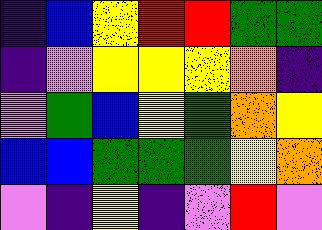[["indigo", "blue", "yellow", "red", "red", "green", "green"], ["indigo", "violet", "yellow", "yellow", "yellow", "orange", "indigo"], ["violet", "green", "blue", "yellow", "green", "orange", "yellow"], ["blue", "blue", "green", "green", "green", "yellow", "orange"], ["violet", "indigo", "yellow", "indigo", "violet", "red", "violet"]]